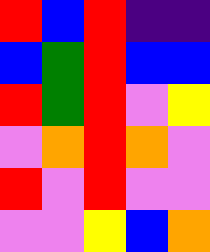[["red", "blue", "red", "indigo", "indigo"], ["blue", "green", "red", "blue", "blue"], ["red", "green", "red", "violet", "yellow"], ["violet", "orange", "red", "orange", "violet"], ["red", "violet", "red", "violet", "violet"], ["violet", "violet", "yellow", "blue", "orange"]]